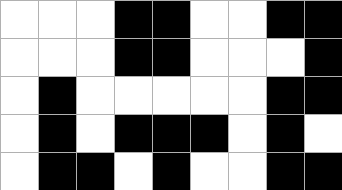[["white", "white", "white", "black", "black", "white", "white", "black", "black"], ["white", "white", "white", "black", "black", "white", "white", "white", "black"], ["white", "black", "white", "white", "white", "white", "white", "black", "black"], ["white", "black", "white", "black", "black", "black", "white", "black", "white"], ["white", "black", "black", "white", "black", "white", "white", "black", "black"]]